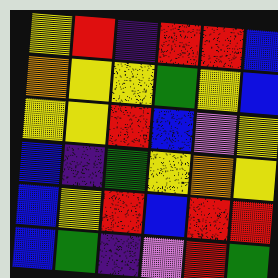[["yellow", "red", "indigo", "red", "red", "blue"], ["orange", "yellow", "yellow", "green", "yellow", "blue"], ["yellow", "yellow", "red", "blue", "violet", "yellow"], ["blue", "indigo", "green", "yellow", "orange", "yellow"], ["blue", "yellow", "red", "blue", "red", "red"], ["blue", "green", "indigo", "violet", "red", "green"]]